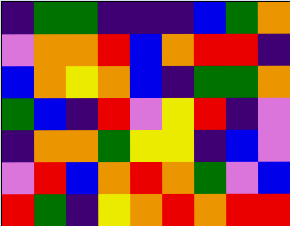[["indigo", "green", "green", "indigo", "indigo", "indigo", "blue", "green", "orange"], ["violet", "orange", "orange", "red", "blue", "orange", "red", "red", "indigo"], ["blue", "orange", "yellow", "orange", "blue", "indigo", "green", "green", "orange"], ["green", "blue", "indigo", "red", "violet", "yellow", "red", "indigo", "violet"], ["indigo", "orange", "orange", "green", "yellow", "yellow", "indigo", "blue", "violet"], ["violet", "red", "blue", "orange", "red", "orange", "green", "violet", "blue"], ["red", "green", "indigo", "yellow", "orange", "red", "orange", "red", "red"]]